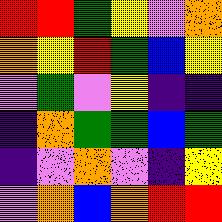[["red", "red", "green", "yellow", "violet", "orange"], ["orange", "yellow", "red", "green", "blue", "yellow"], ["violet", "green", "violet", "yellow", "indigo", "indigo"], ["indigo", "orange", "green", "green", "blue", "green"], ["indigo", "violet", "orange", "violet", "indigo", "yellow"], ["violet", "orange", "blue", "orange", "red", "red"]]